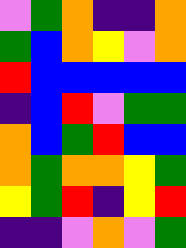[["violet", "green", "orange", "indigo", "indigo", "orange"], ["green", "blue", "orange", "yellow", "violet", "orange"], ["red", "blue", "blue", "blue", "blue", "blue"], ["indigo", "blue", "red", "violet", "green", "green"], ["orange", "blue", "green", "red", "blue", "blue"], ["orange", "green", "orange", "orange", "yellow", "green"], ["yellow", "green", "red", "indigo", "yellow", "red"], ["indigo", "indigo", "violet", "orange", "violet", "green"]]